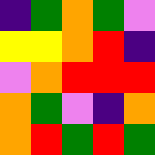[["indigo", "green", "orange", "green", "violet"], ["yellow", "yellow", "orange", "red", "indigo"], ["violet", "orange", "red", "red", "red"], ["orange", "green", "violet", "indigo", "orange"], ["orange", "red", "green", "red", "green"]]